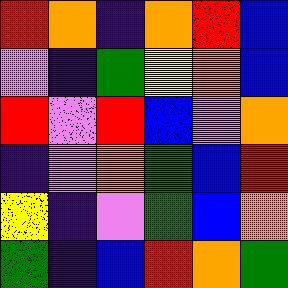[["red", "orange", "indigo", "orange", "red", "blue"], ["violet", "indigo", "green", "yellow", "orange", "blue"], ["red", "violet", "red", "blue", "violet", "orange"], ["indigo", "violet", "orange", "green", "blue", "red"], ["yellow", "indigo", "violet", "green", "blue", "orange"], ["green", "indigo", "blue", "red", "orange", "green"]]